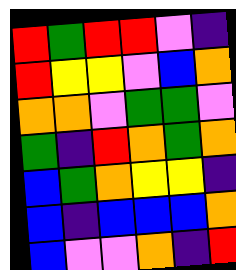[["red", "green", "red", "red", "violet", "indigo"], ["red", "yellow", "yellow", "violet", "blue", "orange"], ["orange", "orange", "violet", "green", "green", "violet"], ["green", "indigo", "red", "orange", "green", "orange"], ["blue", "green", "orange", "yellow", "yellow", "indigo"], ["blue", "indigo", "blue", "blue", "blue", "orange"], ["blue", "violet", "violet", "orange", "indigo", "red"]]